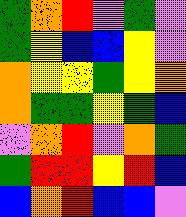[["green", "orange", "red", "violet", "green", "violet"], ["green", "yellow", "blue", "blue", "yellow", "violet"], ["orange", "yellow", "yellow", "green", "yellow", "orange"], ["orange", "green", "green", "yellow", "green", "blue"], ["violet", "orange", "red", "violet", "orange", "green"], ["green", "red", "red", "yellow", "red", "blue"], ["blue", "orange", "red", "blue", "blue", "violet"]]